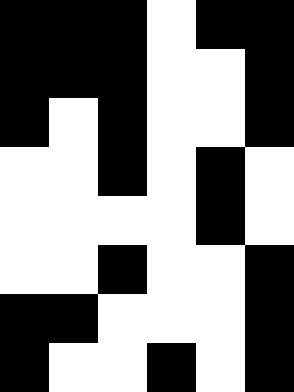[["black", "black", "black", "white", "black", "black"], ["black", "black", "black", "white", "white", "black"], ["black", "white", "black", "white", "white", "black"], ["white", "white", "black", "white", "black", "white"], ["white", "white", "white", "white", "black", "white"], ["white", "white", "black", "white", "white", "black"], ["black", "black", "white", "white", "white", "black"], ["black", "white", "white", "black", "white", "black"]]